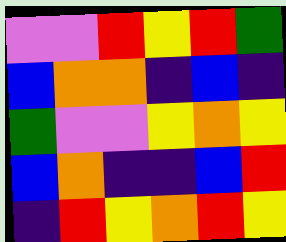[["violet", "violet", "red", "yellow", "red", "green"], ["blue", "orange", "orange", "indigo", "blue", "indigo"], ["green", "violet", "violet", "yellow", "orange", "yellow"], ["blue", "orange", "indigo", "indigo", "blue", "red"], ["indigo", "red", "yellow", "orange", "red", "yellow"]]